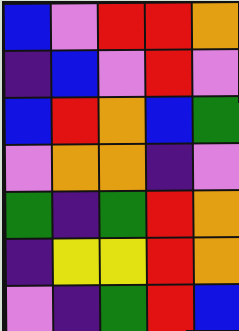[["blue", "violet", "red", "red", "orange"], ["indigo", "blue", "violet", "red", "violet"], ["blue", "red", "orange", "blue", "green"], ["violet", "orange", "orange", "indigo", "violet"], ["green", "indigo", "green", "red", "orange"], ["indigo", "yellow", "yellow", "red", "orange"], ["violet", "indigo", "green", "red", "blue"]]